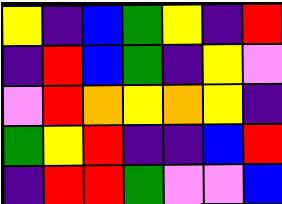[["yellow", "indigo", "blue", "green", "yellow", "indigo", "red"], ["indigo", "red", "blue", "green", "indigo", "yellow", "violet"], ["violet", "red", "orange", "yellow", "orange", "yellow", "indigo"], ["green", "yellow", "red", "indigo", "indigo", "blue", "red"], ["indigo", "red", "red", "green", "violet", "violet", "blue"]]